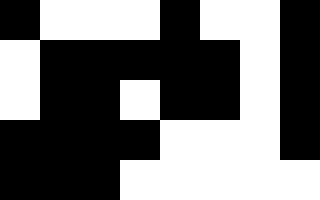[["black", "white", "white", "white", "black", "white", "white", "black"], ["white", "black", "black", "black", "black", "black", "white", "black"], ["white", "black", "black", "white", "black", "black", "white", "black"], ["black", "black", "black", "black", "white", "white", "white", "black"], ["black", "black", "black", "white", "white", "white", "white", "white"]]